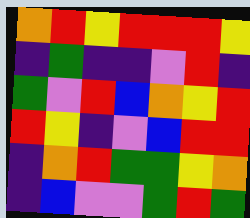[["orange", "red", "yellow", "red", "red", "red", "yellow"], ["indigo", "green", "indigo", "indigo", "violet", "red", "indigo"], ["green", "violet", "red", "blue", "orange", "yellow", "red"], ["red", "yellow", "indigo", "violet", "blue", "red", "red"], ["indigo", "orange", "red", "green", "green", "yellow", "orange"], ["indigo", "blue", "violet", "violet", "green", "red", "green"]]